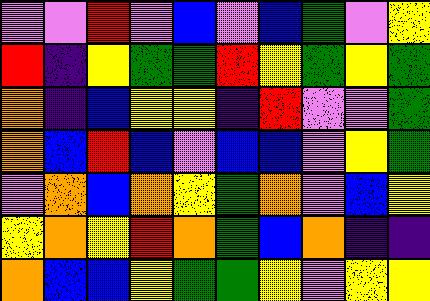[["violet", "violet", "red", "violet", "blue", "violet", "blue", "green", "violet", "yellow"], ["red", "indigo", "yellow", "green", "green", "red", "yellow", "green", "yellow", "green"], ["orange", "indigo", "blue", "yellow", "yellow", "indigo", "red", "violet", "violet", "green"], ["orange", "blue", "red", "blue", "violet", "blue", "blue", "violet", "yellow", "green"], ["violet", "orange", "blue", "orange", "yellow", "green", "orange", "violet", "blue", "yellow"], ["yellow", "orange", "yellow", "red", "orange", "green", "blue", "orange", "indigo", "indigo"], ["orange", "blue", "blue", "yellow", "green", "green", "yellow", "violet", "yellow", "yellow"]]